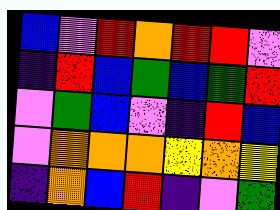[["blue", "violet", "red", "orange", "red", "red", "violet"], ["indigo", "red", "blue", "green", "blue", "green", "red"], ["violet", "green", "blue", "violet", "indigo", "red", "blue"], ["violet", "orange", "orange", "orange", "yellow", "orange", "yellow"], ["indigo", "orange", "blue", "red", "indigo", "violet", "green"]]